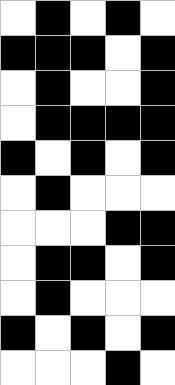[["white", "black", "white", "black", "white"], ["black", "black", "black", "white", "black"], ["white", "black", "white", "white", "black"], ["white", "black", "black", "black", "black"], ["black", "white", "black", "white", "black"], ["white", "black", "white", "white", "white"], ["white", "white", "white", "black", "black"], ["white", "black", "black", "white", "black"], ["white", "black", "white", "white", "white"], ["black", "white", "black", "white", "black"], ["white", "white", "white", "black", "white"]]